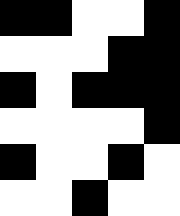[["black", "black", "white", "white", "black"], ["white", "white", "white", "black", "black"], ["black", "white", "black", "black", "black"], ["white", "white", "white", "white", "black"], ["black", "white", "white", "black", "white"], ["white", "white", "black", "white", "white"]]